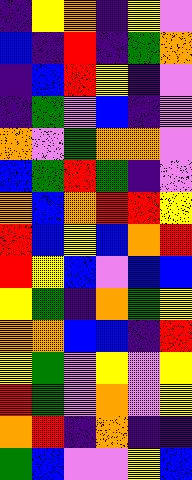[["indigo", "yellow", "orange", "indigo", "yellow", "violet"], ["blue", "indigo", "red", "indigo", "green", "orange"], ["indigo", "blue", "red", "yellow", "indigo", "violet"], ["indigo", "green", "violet", "blue", "indigo", "violet"], ["orange", "violet", "green", "orange", "orange", "violet"], ["blue", "green", "red", "green", "indigo", "violet"], ["orange", "blue", "orange", "red", "red", "yellow"], ["red", "blue", "yellow", "blue", "orange", "red"], ["red", "yellow", "blue", "violet", "blue", "blue"], ["yellow", "green", "indigo", "orange", "green", "yellow"], ["orange", "orange", "blue", "blue", "indigo", "red"], ["yellow", "green", "violet", "yellow", "violet", "yellow"], ["red", "green", "violet", "orange", "violet", "yellow"], ["orange", "red", "indigo", "orange", "indigo", "indigo"], ["green", "blue", "violet", "violet", "yellow", "blue"]]